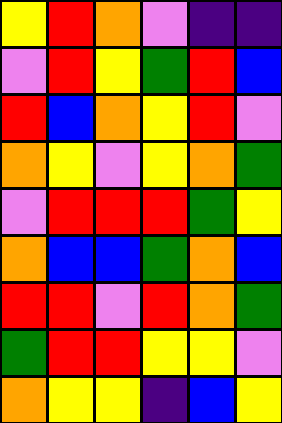[["yellow", "red", "orange", "violet", "indigo", "indigo"], ["violet", "red", "yellow", "green", "red", "blue"], ["red", "blue", "orange", "yellow", "red", "violet"], ["orange", "yellow", "violet", "yellow", "orange", "green"], ["violet", "red", "red", "red", "green", "yellow"], ["orange", "blue", "blue", "green", "orange", "blue"], ["red", "red", "violet", "red", "orange", "green"], ["green", "red", "red", "yellow", "yellow", "violet"], ["orange", "yellow", "yellow", "indigo", "blue", "yellow"]]